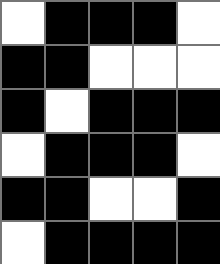[["white", "black", "black", "black", "white"], ["black", "black", "white", "white", "white"], ["black", "white", "black", "black", "black"], ["white", "black", "black", "black", "white"], ["black", "black", "white", "white", "black"], ["white", "black", "black", "black", "black"]]